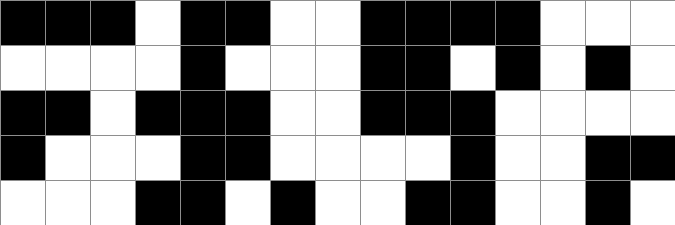[["black", "black", "black", "white", "black", "black", "white", "white", "black", "black", "black", "black", "white", "white", "white"], ["white", "white", "white", "white", "black", "white", "white", "white", "black", "black", "white", "black", "white", "black", "white"], ["black", "black", "white", "black", "black", "black", "white", "white", "black", "black", "black", "white", "white", "white", "white"], ["black", "white", "white", "white", "black", "black", "white", "white", "white", "white", "black", "white", "white", "black", "black"], ["white", "white", "white", "black", "black", "white", "black", "white", "white", "black", "black", "white", "white", "black", "white"]]